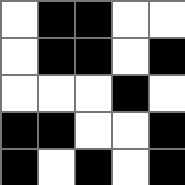[["white", "black", "black", "white", "white"], ["white", "black", "black", "white", "black"], ["white", "white", "white", "black", "white"], ["black", "black", "white", "white", "black"], ["black", "white", "black", "white", "black"]]